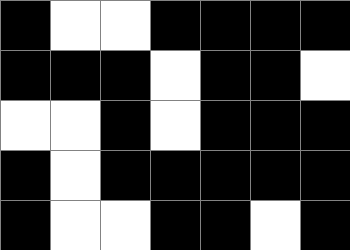[["black", "white", "white", "black", "black", "black", "black"], ["black", "black", "black", "white", "black", "black", "white"], ["white", "white", "black", "white", "black", "black", "black"], ["black", "white", "black", "black", "black", "black", "black"], ["black", "white", "white", "black", "black", "white", "black"]]